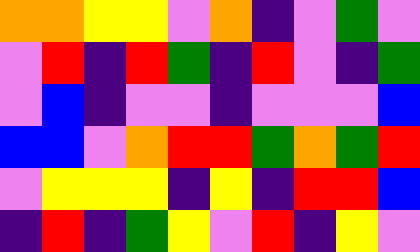[["orange", "orange", "yellow", "yellow", "violet", "orange", "indigo", "violet", "green", "violet"], ["violet", "red", "indigo", "red", "green", "indigo", "red", "violet", "indigo", "green"], ["violet", "blue", "indigo", "violet", "violet", "indigo", "violet", "violet", "violet", "blue"], ["blue", "blue", "violet", "orange", "red", "red", "green", "orange", "green", "red"], ["violet", "yellow", "yellow", "yellow", "indigo", "yellow", "indigo", "red", "red", "blue"], ["indigo", "red", "indigo", "green", "yellow", "violet", "red", "indigo", "yellow", "violet"]]